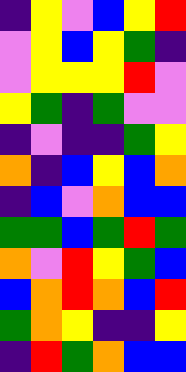[["indigo", "yellow", "violet", "blue", "yellow", "red"], ["violet", "yellow", "blue", "yellow", "green", "indigo"], ["violet", "yellow", "yellow", "yellow", "red", "violet"], ["yellow", "green", "indigo", "green", "violet", "violet"], ["indigo", "violet", "indigo", "indigo", "green", "yellow"], ["orange", "indigo", "blue", "yellow", "blue", "orange"], ["indigo", "blue", "violet", "orange", "blue", "blue"], ["green", "green", "blue", "green", "red", "green"], ["orange", "violet", "red", "yellow", "green", "blue"], ["blue", "orange", "red", "orange", "blue", "red"], ["green", "orange", "yellow", "indigo", "indigo", "yellow"], ["indigo", "red", "green", "orange", "blue", "blue"]]